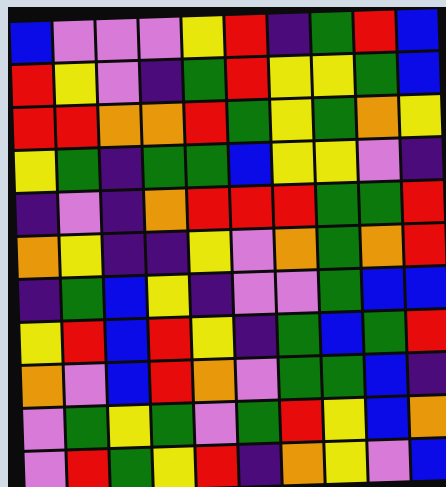[["blue", "violet", "violet", "violet", "yellow", "red", "indigo", "green", "red", "blue"], ["red", "yellow", "violet", "indigo", "green", "red", "yellow", "yellow", "green", "blue"], ["red", "red", "orange", "orange", "red", "green", "yellow", "green", "orange", "yellow"], ["yellow", "green", "indigo", "green", "green", "blue", "yellow", "yellow", "violet", "indigo"], ["indigo", "violet", "indigo", "orange", "red", "red", "red", "green", "green", "red"], ["orange", "yellow", "indigo", "indigo", "yellow", "violet", "orange", "green", "orange", "red"], ["indigo", "green", "blue", "yellow", "indigo", "violet", "violet", "green", "blue", "blue"], ["yellow", "red", "blue", "red", "yellow", "indigo", "green", "blue", "green", "red"], ["orange", "violet", "blue", "red", "orange", "violet", "green", "green", "blue", "indigo"], ["violet", "green", "yellow", "green", "violet", "green", "red", "yellow", "blue", "orange"], ["violet", "red", "green", "yellow", "red", "indigo", "orange", "yellow", "violet", "blue"]]